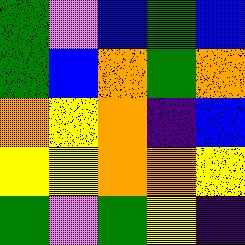[["green", "violet", "blue", "green", "blue"], ["green", "blue", "orange", "green", "orange"], ["orange", "yellow", "orange", "indigo", "blue"], ["yellow", "yellow", "orange", "orange", "yellow"], ["green", "violet", "green", "yellow", "indigo"]]